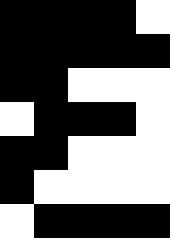[["black", "black", "black", "black", "white"], ["black", "black", "black", "black", "black"], ["black", "black", "white", "white", "white"], ["white", "black", "black", "black", "white"], ["black", "black", "white", "white", "white"], ["black", "white", "white", "white", "white"], ["white", "black", "black", "black", "black"]]